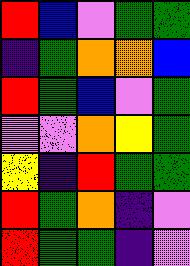[["red", "blue", "violet", "green", "green"], ["indigo", "green", "orange", "orange", "blue"], ["red", "green", "blue", "violet", "green"], ["violet", "violet", "orange", "yellow", "green"], ["yellow", "indigo", "red", "green", "green"], ["red", "green", "orange", "indigo", "violet"], ["red", "green", "green", "indigo", "violet"]]